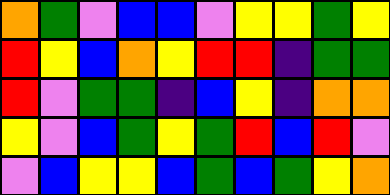[["orange", "green", "violet", "blue", "blue", "violet", "yellow", "yellow", "green", "yellow"], ["red", "yellow", "blue", "orange", "yellow", "red", "red", "indigo", "green", "green"], ["red", "violet", "green", "green", "indigo", "blue", "yellow", "indigo", "orange", "orange"], ["yellow", "violet", "blue", "green", "yellow", "green", "red", "blue", "red", "violet"], ["violet", "blue", "yellow", "yellow", "blue", "green", "blue", "green", "yellow", "orange"]]